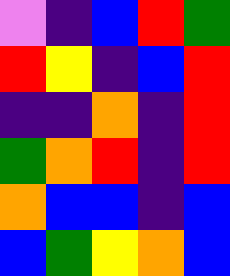[["violet", "indigo", "blue", "red", "green"], ["red", "yellow", "indigo", "blue", "red"], ["indigo", "indigo", "orange", "indigo", "red"], ["green", "orange", "red", "indigo", "red"], ["orange", "blue", "blue", "indigo", "blue"], ["blue", "green", "yellow", "orange", "blue"]]